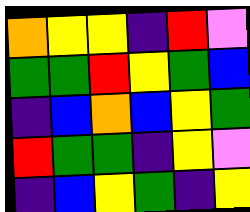[["orange", "yellow", "yellow", "indigo", "red", "violet"], ["green", "green", "red", "yellow", "green", "blue"], ["indigo", "blue", "orange", "blue", "yellow", "green"], ["red", "green", "green", "indigo", "yellow", "violet"], ["indigo", "blue", "yellow", "green", "indigo", "yellow"]]